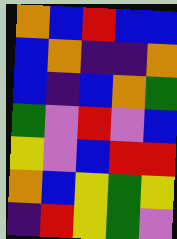[["orange", "blue", "red", "blue", "blue"], ["blue", "orange", "indigo", "indigo", "orange"], ["blue", "indigo", "blue", "orange", "green"], ["green", "violet", "red", "violet", "blue"], ["yellow", "violet", "blue", "red", "red"], ["orange", "blue", "yellow", "green", "yellow"], ["indigo", "red", "yellow", "green", "violet"]]